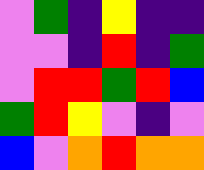[["violet", "green", "indigo", "yellow", "indigo", "indigo"], ["violet", "violet", "indigo", "red", "indigo", "green"], ["violet", "red", "red", "green", "red", "blue"], ["green", "red", "yellow", "violet", "indigo", "violet"], ["blue", "violet", "orange", "red", "orange", "orange"]]